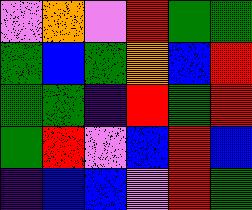[["violet", "orange", "violet", "red", "green", "green"], ["green", "blue", "green", "orange", "blue", "red"], ["green", "green", "indigo", "red", "green", "red"], ["green", "red", "violet", "blue", "red", "blue"], ["indigo", "blue", "blue", "violet", "red", "green"]]